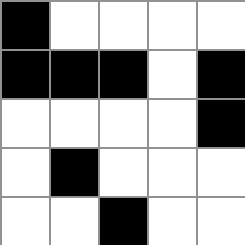[["black", "white", "white", "white", "white"], ["black", "black", "black", "white", "black"], ["white", "white", "white", "white", "black"], ["white", "black", "white", "white", "white"], ["white", "white", "black", "white", "white"]]